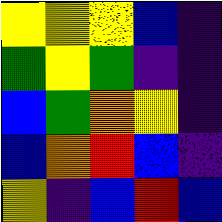[["yellow", "yellow", "yellow", "blue", "indigo"], ["green", "yellow", "green", "indigo", "indigo"], ["blue", "green", "orange", "yellow", "indigo"], ["blue", "orange", "red", "blue", "indigo"], ["yellow", "indigo", "blue", "red", "blue"]]